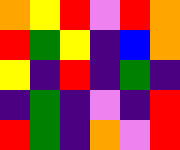[["orange", "yellow", "red", "violet", "red", "orange"], ["red", "green", "yellow", "indigo", "blue", "orange"], ["yellow", "indigo", "red", "indigo", "green", "indigo"], ["indigo", "green", "indigo", "violet", "indigo", "red"], ["red", "green", "indigo", "orange", "violet", "red"]]